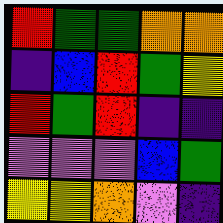[["red", "green", "green", "orange", "orange"], ["indigo", "blue", "red", "green", "yellow"], ["red", "green", "red", "indigo", "indigo"], ["violet", "violet", "violet", "blue", "green"], ["yellow", "yellow", "orange", "violet", "indigo"]]